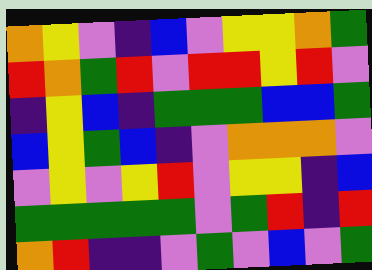[["orange", "yellow", "violet", "indigo", "blue", "violet", "yellow", "yellow", "orange", "green"], ["red", "orange", "green", "red", "violet", "red", "red", "yellow", "red", "violet"], ["indigo", "yellow", "blue", "indigo", "green", "green", "green", "blue", "blue", "green"], ["blue", "yellow", "green", "blue", "indigo", "violet", "orange", "orange", "orange", "violet"], ["violet", "yellow", "violet", "yellow", "red", "violet", "yellow", "yellow", "indigo", "blue"], ["green", "green", "green", "green", "green", "violet", "green", "red", "indigo", "red"], ["orange", "red", "indigo", "indigo", "violet", "green", "violet", "blue", "violet", "green"]]